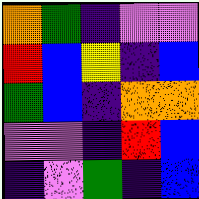[["orange", "green", "indigo", "violet", "violet"], ["red", "blue", "yellow", "indigo", "blue"], ["green", "blue", "indigo", "orange", "orange"], ["violet", "violet", "indigo", "red", "blue"], ["indigo", "violet", "green", "indigo", "blue"]]